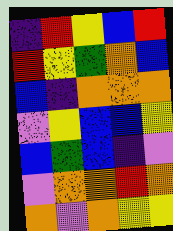[["indigo", "red", "yellow", "blue", "red"], ["red", "yellow", "green", "orange", "blue"], ["blue", "indigo", "orange", "orange", "orange"], ["violet", "yellow", "blue", "blue", "yellow"], ["blue", "green", "blue", "indigo", "violet"], ["violet", "orange", "orange", "red", "orange"], ["orange", "violet", "orange", "yellow", "yellow"]]